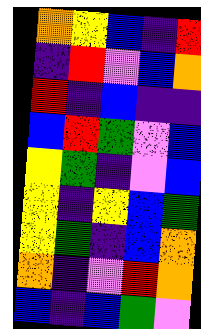[["orange", "yellow", "blue", "indigo", "red"], ["indigo", "red", "violet", "blue", "orange"], ["red", "indigo", "blue", "indigo", "indigo"], ["blue", "red", "green", "violet", "blue"], ["yellow", "green", "indigo", "violet", "blue"], ["yellow", "indigo", "yellow", "blue", "green"], ["yellow", "green", "indigo", "blue", "orange"], ["orange", "indigo", "violet", "red", "orange"], ["blue", "indigo", "blue", "green", "violet"]]